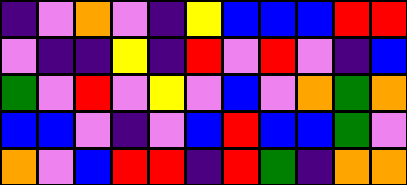[["indigo", "violet", "orange", "violet", "indigo", "yellow", "blue", "blue", "blue", "red", "red"], ["violet", "indigo", "indigo", "yellow", "indigo", "red", "violet", "red", "violet", "indigo", "blue"], ["green", "violet", "red", "violet", "yellow", "violet", "blue", "violet", "orange", "green", "orange"], ["blue", "blue", "violet", "indigo", "violet", "blue", "red", "blue", "blue", "green", "violet"], ["orange", "violet", "blue", "red", "red", "indigo", "red", "green", "indigo", "orange", "orange"]]